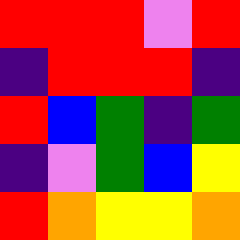[["red", "red", "red", "violet", "red"], ["indigo", "red", "red", "red", "indigo"], ["red", "blue", "green", "indigo", "green"], ["indigo", "violet", "green", "blue", "yellow"], ["red", "orange", "yellow", "yellow", "orange"]]